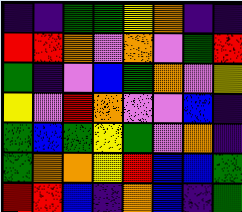[["indigo", "indigo", "green", "green", "yellow", "orange", "indigo", "indigo"], ["red", "red", "orange", "violet", "orange", "violet", "green", "red"], ["green", "indigo", "violet", "blue", "green", "orange", "violet", "yellow"], ["yellow", "violet", "red", "orange", "violet", "violet", "blue", "indigo"], ["green", "blue", "green", "yellow", "green", "violet", "orange", "indigo"], ["green", "orange", "orange", "yellow", "red", "blue", "blue", "green"], ["red", "red", "blue", "indigo", "orange", "blue", "indigo", "green"]]